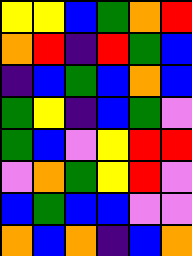[["yellow", "yellow", "blue", "green", "orange", "red"], ["orange", "red", "indigo", "red", "green", "blue"], ["indigo", "blue", "green", "blue", "orange", "blue"], ["green", "yellow", "indigo", "blue", "green", "violet"], ["green", "blue", "violet", "yellow", "red", "red"], ["violet", "orange", "green", "yellow", "red", "violet"], ["blue", "green", "blue", "blue", "violet", "violet"], ["orange", "blue", "orange", "indigo", "blue", "orange"]]